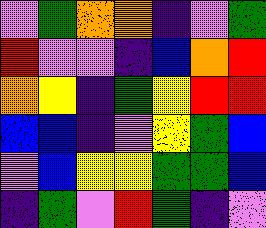[["violet", "green", "orange", "orange", "indigo", "violet", "green"], ["red", "violet", "violet", "indigo", "blue", "orange", "red"], ["orange", "yellow", "indigo", "green", "yellow", "red", "red"], ["blue", "blue", "indigo", "violet", "yellow", "green", "blue"], ["violet", "blue", "yellow", "yellow", "green", "green", "blue"], ["indigo", "green", "violet", "red", "green", "indigo", "violet"]]